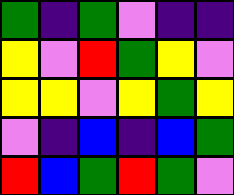[["green", "indigo", "green", "violet", "indigo", "indigo"], ["yellow", "violet", "red", "green", "yellow", "violet"], ["yellow", "yellow", "violet", "yellow", "green", "yellow"], ["violet", "indigo", "blue", "indigo", "blue", "green"], ["red", "blue", "green", "red", "green", "violet"]]